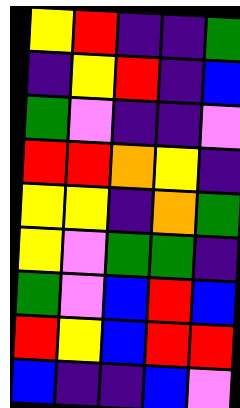[["yellow", "red", "indigo", "indigo", "green"], ["indigo", "yellow", "red", "indigo", "blue"], ["green", "violet", "indigo", "indigo", "violet"], ["red", "red", "orange", "yellow", "indigo"], ["yellow", "yellow", "indigo", "orange", "green"], ["yellow", "violet", "green", "green", "indigo"], ["green", "violet", "blue", "red", "blue"], ["red", "yellow", "blue", "red", "red"], ["blue", "indigo", "indigo", "blue", "violet"]]